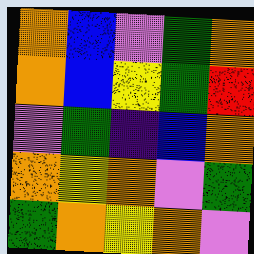[["orange", "blue", "violet", "green", "orange"], ["orange", "blue", "yellow", "green", "red"], ["violet", "green", "indigo", "blue", "orange"], ["orange", "yellow", "orange", "violet", "green"], ["green", "orange", "yellow", "orange", "violet"]]